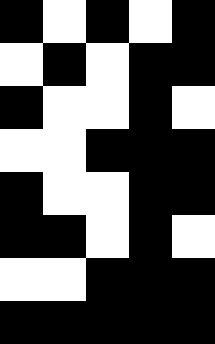[["black", "white", "black", "white", "black"], ["white", "black", "white", "black", "black"], ["black", "white", "white", "black", "white"], ["white", "white", "black", "black", "black"], ["black", "white", "white", "black", "black"], ["black", "black", "white", "black", "white"], ["white", "white", "black", "black", "black"], ["black", "black", "black", "black", "black"]]